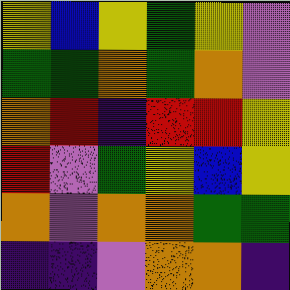[["yellow", "blue", "yellow", "green", "yellow", "violet"], ["green", "green", "orange", "green", "orange", "violet"], ["orange", "red", "indigo", "red", "red", "yellow"], ["red", "violet", "green", "yellow", "blue", "yellow"], ["orange", "violet", "orange", "orange", "green", "green"], ["indigo", "indigo", "violet", "orange", "orange", "indigo"]]